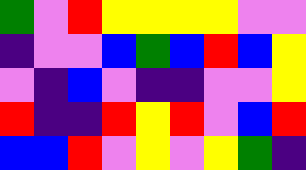[["green", "violet", "red", "yellow", "yellow", "yellow", "yellow", "violet", "violet"], ["indigo", "violet", "violet", "blue", "green", "blue", "red", "blue", "yellow"], ["violet", "indigo", "blue", "violet", "indigo", "indigo", "violet", "violet", "yellow"], ["red", "indigo", "indigo", "red", "yellow", "red", "violet", "blue", "red"], ["blue", "blue", "red", "violet", "yellow", "violet", "yellow", "green", "indigo"]]